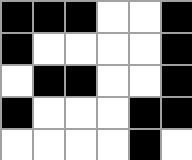[["black", "black", "black", "white", "white", "black"], ["black", "white", "white", "white", "white", "black"], ["white", "black", "black", "white", "white", "black"], ["black", "white", "white", "white", "black", "black"], ["white", "white", "white", "white", "black", "white"]]